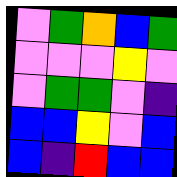[["violet", "green", "orange", "blue", "green"], ["violet", "violet", "violet", "yellow", "violet"], ["violet", "green", "green", "violet", "indigo"], ["blue", "blue", "yellow", "violet", "blue"], ["blue", "indigo", "red", "blue", "blue"]]